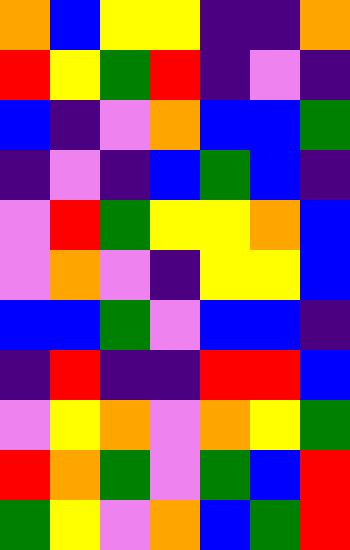[["orange", "blue", "yellow", "yellow", "indigo", "indigo", "orange"], ["red", "yellow", "green", "red", "indigo", "violet", "indigo"], ["blue", "indigo", "violet", "orange", "blue", "blue", "green"], ["indigo", "violet", "indigo", "blue", "green", "blue", "indigo"], ["violet", "red", "green", "yellow", "yellow", "orange", "blue"], ["violet", "orange", "violet", "indigo", "yellow", "yellow", "blue"], ["blue", "blue", "green", "violet", "blue", "blue", "indigo"], ["indigo", "red", "indigo", "indigo", "red", "red", "blue"], ["violet", "yellow", "orange", "violet", "orange", "yellow", "green"], ["red", "orange", "green", "violet", "green", "blue", "red"], ["green", "yellow", "violet", "orange", "blue", "green", "red"]]